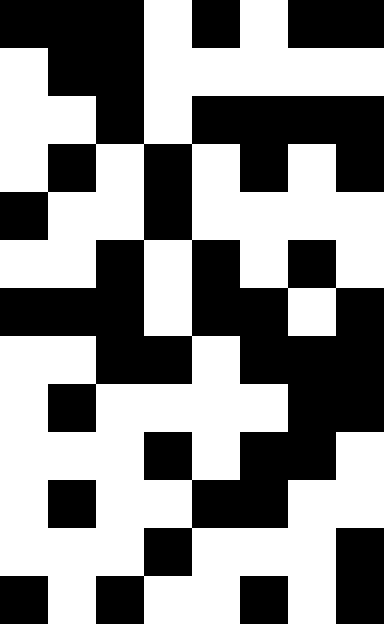[["black", "black", "black", "white", "black", "white", "black", "black"], ["white", "black", "black", "white", "white", "white", "white", "white"], ["white", "white", "black", "white", "black", "black", "black", "black"], ["white", "black", "white", "black", "white", "black", "white", "black"], ["black", "white", "white", "black", "white", "white", "white", "white"], ["white", "white", "black", "white", "black", "white", "black", "white"], ["black", "black", "black", "white", "black", "black", "white", "black"], ["white", "white", "black", "black", "white", "black", "black", "black"], ["white", "black", "white", "white", "white", "white", "black", "black"], ["white", "white", "white", "black", "white", "black", "black", "white"], ["white", "black", "white", "white", "black", "black", "white", "white"], ["white", "white", "white", "black", "white", "white", "white", "black"], ["black", "white", "black", "white", "white", "black", "white", "black"]]